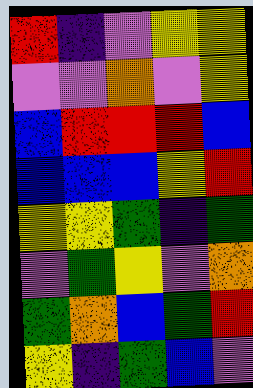[["red", "indigo", "violet", "yellow", "yellow"], ["violet", "violet", "orange", "violet", "yellow"], ["blue", "red", "red", "red", "blue"], ["blue", "blue", "blue", "yellow", "red"], ["yellow", "yellow", "green", "indigo", "green"], ["violet", "green", "yellow", "violet", "orange"], ["green", "orange", "blue", "green", "red"], ["yellow", "indigo", "green", "blue", "violet"]]